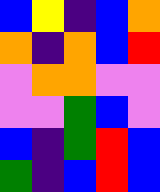[["blue", "yellow", "indigo", "blue", "orange"], ["orange", "indigo", "orange", "blue", "red"], ["violet", "orange", "orange", "violet", "violet"], ["violet", "violet", "green", "blue", "violet"], ["blue", "indigo", "green", "red", "blue"], ["green", "indigo", "blue", "red", "blue"]]